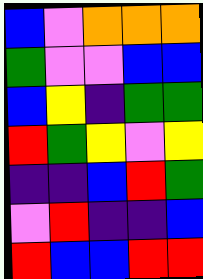[["blue", "violet", "orange", "orange", "orange"], ["green", "violet", "violet", "blue", "blue"], ["blue", "yellow", "indigo", "green", "green"], ["red", "green", "yellow", "violet", "yellow"], ["indigo", "indigo", "blue", "red", "green"], ["violet", "red", "indigo", "indigo", "blue"], ["red", "blue", "blue", "red", "red"]]